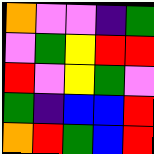[["orange", "violet", "violet", "indigo", "green"], ["violet", "green", "yellow", "red", "red"], ["red", "violet", "yellow", "green", "violet"], ["green", "indigo", "blue", "blue", "red"], ["orange", "red", "green", "blue", "red"]]